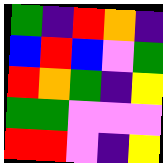[["green", "indigo", "red", "orange", "indigo"], ["blue", "red", "blue", "violet", "green"], ["red", "orange", "green", "indigo", "yellow"], ["green", "green", "violet", "violet", "violet"], ["red", "red", "violet", "indigo", "yellow"]]